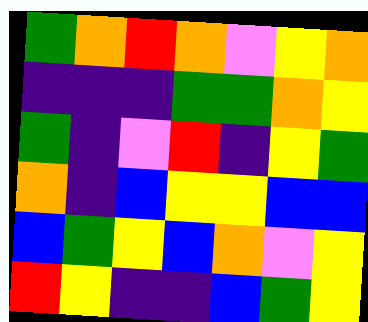[["green", "orange", "red", "orange", "violet", "yellow", "orange"], ["indigo", "indigo", "indigo", "green", "green", "orange", "yellow"], ["green", "indigo", "violet", "red", "indigo", "yellow", "green"], ["orange", "indigo", "blue", "yellow", "yellow", "blue", "blue"], ["blue", "green", "yellow", "blue", "orange", "violet", "yellow"], ["red", "yellow", "indigo", "indigo", "blue", "green", "yellow"]]